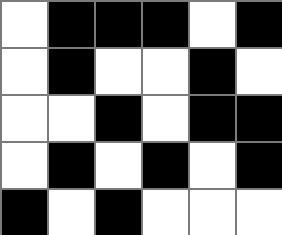[["white", "black", "black", "black", "white", "black"], ["white", "black", "white", "white", "black", "white"], ["white", "white", "black", "white", "black", "black"], ["white", "black", "white", "black", "white", "black"], ["black", "white", "black", "white", "white", "white"]]